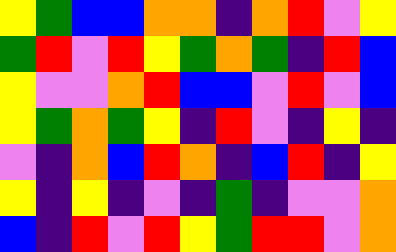[["yellow", "green", "blue", "blue", "orange", "orange", "indigo", "orange", "red", "violet", "yellow"], ["green", "red", "violet", "red", "yellow", "green", "orange", "green", "indigo", "red", "blue"], ["yellow", "violet", "violet", "orange", "red", "blue", "blue", "violet", "red", "violet", "blue"], ["yellow", "green", "orange", "green", "yellow", "indigo", "red", "violet", "indigo", "yellow", "indigo"], ["violet", "indigo", "orange", "blue", "red", "orange", "indigo", "blue", "red", "indigo", "yellow"], ["yellow", "indigo", "yellow", "indigo", "violet", "indigo", "green", "indigo", "violet", "violet", "orange"], ["blue", "indigo", "red", "violet", "red", "yellow", "green", "red", "red", "violet", "orange"]]